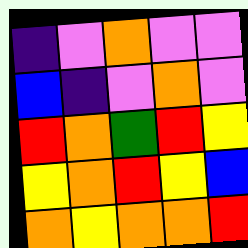[["indigo", "violet", "orange", "violet", "violet"], ["blue", "indigo", "violet", "orange", "violet"], ["red", "orange", "green", "red", "yellow"], ["yellow", "orange", "red", "yellow", "blue"], ["orange", "yellow", "orange", "orange", "red"]]